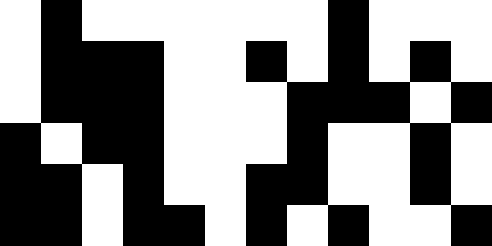[["white", "black", "white", "white", "white", "white", "white", "white", "black", "white", "white", "white"], ["white", "black", "black", "black", "white", "white", "black", "white", "black", "white", "black", "white"], ["white", "black", "black", "black", "white", "white", "white", "black", "black", "black", "white", "black"], ["black", "white", "black", "black", "white", "white", "white", "black", "white", "white", "black", "white"], ["black", "black", "white", "black", "white", "white", "black", "black", "white", "white", "black", "white"], ["black", "black", "white", "black", "black", "white", "black", "white", "black", "white", "white", "black"]]